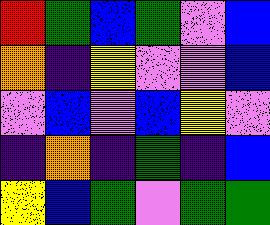[["red", "green", "blue", "green", "violet", "blue"], ["orange", "indigo", "yellow", "violet", "violet", "blue"], ["violet", "blue", "violet", "blue", "yellow", "violet"], ["indigo", "orange", "indigo", "green", "indigo", "blue"], ["yellow", "blue", "green", "violet", "green", "green"]]